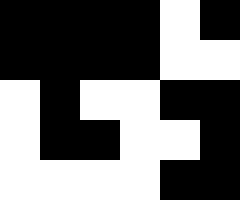[["black", "black", "black", "black", "white", "black"], ["black", "black", "black", "black", "white", "white"], ["white", "black", "white", "white", "black", "black"], ["white", "black", "black", "white", "white", "black"], ["white", "white", "white", "white", "black", "black"]]